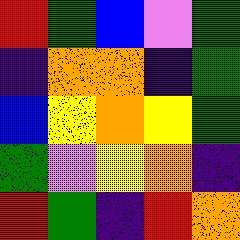[["red", "green", "blue", "violet", "green"], ["indigo", "orange", "orange", "indigo", "green"], ["blue", "yellow", "orange", "yellow", "green"], ["green", "violet", "yellow", "orange", "indigo"], ["red", "green", "indigo", "red", "orange"]]